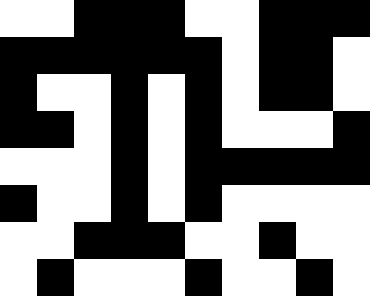[["white", "white", "black", "black", "black", "white", "white", "black", "black", "black"], ["black", "black", "black", "black", "black", "black", "white", "black", "black", "white"], ["black", "white", "white", "black", "white", "black", "white", "black", "black", "white"], ["black", "black", "white", "black", "white", "black", "white", "white", "white", "black"], ["white", "white", "white", "black", "white", "black", "black", "black", "black", "black"], ["black", "white", "white", "black", "white", "black", "white", "white", "white", "white"], ["white", "white", "black", "black", "black", "white", "white", "black", "white", "white"], ["white", "black", "white", "white", "white", "black", "white", "white", "black", "white"]]